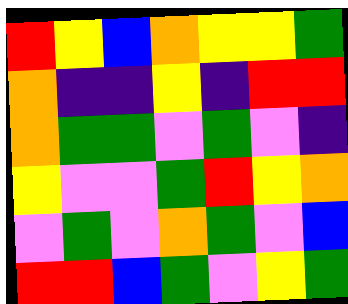[["red", "yellow", "blue", "orange", "yellow", "yellow", "green"], ["orange", "indigo", "indigo", "yellow", "indigo", "red", "red"], ["orange", "green", "green", "violet", "green", "violet", "indigo"], ["yellow", "violet", "violet", "green", "red", "yellow", "orange"], ["violet", "green", "violet", "orange", "green", "violet", "blue"], ["red", "red", "blue", "green", "violet", "yellow", "green"]]